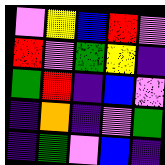[["violet", "yellow", "blue", "red", "violet"], ["red", "violet", "green", "yellow", "indigo"], ["green", "red", "indigo", "blue", "violet"], ["indigo", "orange", "indigo", "violet", "green"], ["indigo", "green", "violet", "blue", "indigo"]]